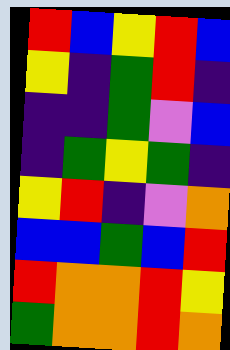[["red", "blue", "yellow", "red", "blue"], ["yellow", "indigo", "green", "red", "indigo"], ["indigo", "indigo", "green", "violet", "blue"], ["indigo", "green", "yellow", "green", "indigo"], ["yellow", "red", "indigo", "violet", "orange"], ["blue", "blue", "green", "blue", "red"], ["red", "orange", "orange", "red", "yellow"], ["green", "orange", "orange", "red", "orange"]]